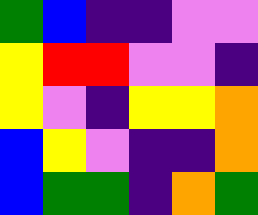[["green", "blue", "indigo", "indigo", "violet", "violet"], ["yellow", "red", "red", "violet", "violet", "indigo"], ["yellow", "violet", "indigo", "yellow", "yellow", "orange"], ["blue", "yellow", "violet", "indigo", "indigo", "orange"], ["blue", "green", "green", "indigo", "orange", "green"]]